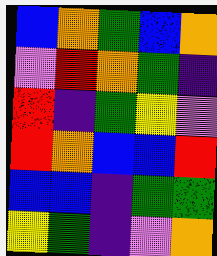[["blue", "orange", "green", "blue", "orange"], ["violet", "red", "orange", "green", "indigo"], ["red", "indigo", "green", "yellow", "violet"], ["red", "orange", "blue", "blue", "red"], ["blue", "blue", "indigo", "green", "green"], ["yellow", "green", "indigo", "violet", "orange"]]